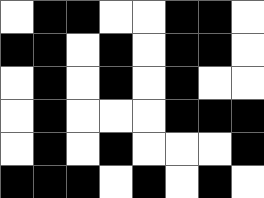[["white", "black", "black", "white", "white", "black", "black", "white"], ["black", "black", "white", "black", "white", "black", "black", "white"], ["white", "black", "white", "black", "white", "black", "white", "white"], ["white", "black", "white", "white", "white", "black", "black", "black"], ["white", "black", "white", "black", "white", "white", "white", "black"], ["black", "black", "black", "white", "black", "white", "black", "white"]]